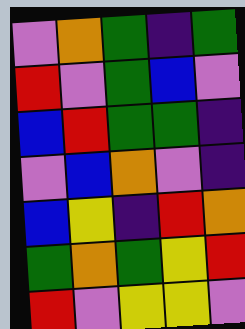[["violet", "orange", "green", "indigo", "green"], ["red", "violet", "green", "blue", "violet"], ["blue", "red", "green", "green", "indigo"], ["violet", "blue", "orange", "violet", "indigo"], ["blue", "yellow", "indigo", "red", "orange"], ["green", "orange", "green", "yellow", "red"], ["red", "violet", "yellow", "yellow", "violet"]]